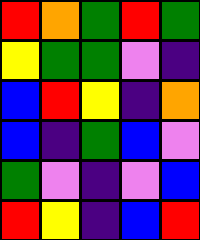[["red", "orange", "green", "red", "green"], ["yellow", "green", "green", "violet", "indigo"], ["blue", "red", "yellow", "indigo", "orange"], ["blue", "indigo", "green", "blue", "violet"], ["green", "violet", "indigo", "violet", "blue"], ["red", "yellow", "indigo", "blue", "red"]]